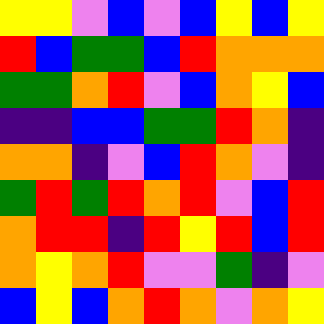[["yellow", "yellow", "violet", "blue", "violet", "blue", "yellow", "blue", "yellow"], ["red", "blue", "green", "green", "blue", "red", "orange", "orange", "orange"], ["green", "green", "orange", "red", "violet", "blue", "orange", "yellow", "blue"], ["indigo", "indigo", "blue", "blue", "green", "green", "red", "orange", "indigo"], ["orange", "orange", "indigo", "violet", "blue", "red", "orange", "violet", "indigo"], ["green", "red", "green", "red", "orange", "red", "violet", "blue", "red"], ["orange", "red", "red", "indigo", "red", "yellow", "red", "blue", "red"], ["orange", "yellow", "orange", "red", "violet", "violet", "green", "indigo", "violet"], ["blue", "yellow", "blue", "orange", "red", "orange", "violet", "orange", "yellow"]]